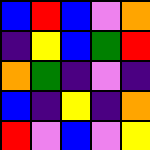[["blue", "red", "blue", "violet", "orange"], ["indigo", "yellow", "blue", "green", "red"], ["orange", "green", "indigo", "violet", "indigo"], ["blue", "indigo", "yellow", "indigo", "orange"], ["red", "violet", "blue", "violet", "yellow"]]